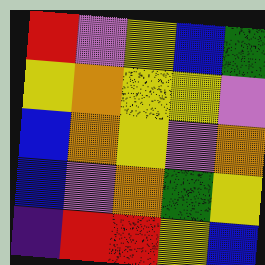[["red", "violet", "yellow", "blue", "green"], ["yellow", "orange", "yellow", "yellow", "violet"], ["blue", "orange", "yellow", "violet", "orange"], ["blue", "violet", "orange", "green", "yellow"], ["indigo", "red", "red", "yellow", "blue"]]